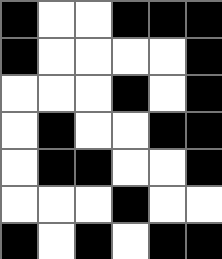[["black", "white", "white", "black", "black", "black"], ["black", "white", "white", "white", "white", "black"], ["white", "white", "white", "black", "white", "black"], ["white", "black", "white", "white", "black", "black"], ["white", "black", "black", "white", "white", "black"], ["white", "white", "white", "black", "white", "white"], ["black", "white", "black", "white", "black", "black"]]